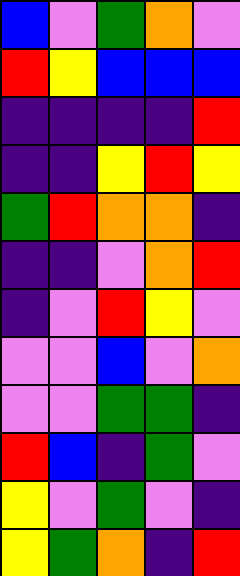[["blue", "violet", "green", "orange", "violet"], ["red", "yellow", "blue", "blue", "blue"], ["indigo", "indigo", "indigo", "indigo", "red"], ["indigo", "indigo", "yellow", "red", "yellow"], ["green", "red", "orange", "orange", "indigo"], ["indigo", "indigo", "violet", "orange", "red"], ["indigo", "violet", "red", "yellow", "violet"], ["violet", "violet", "blue", "violet", "orange"], ["violet", "violet", "green", "green", "indigo"], ["red", "blue", "indigo", "green", "violet"], ["yellow", "violet", "green", "violet", "indigo"], ["yellow", "green", "orange", "indigo", "red"]]